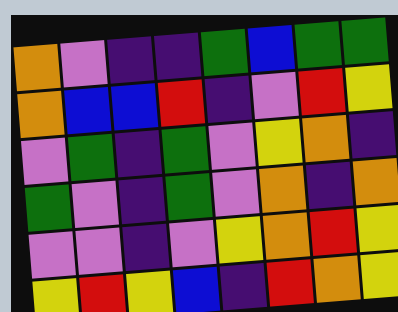[["orange", "violet", "indigo", "indigo", "green", "blue", "green", "green"], ["orange", "blue", "blue", "red", "indigo", "violet", "red", "yellow"], ["violet", "green", "indigo", "green", "violet", "yellow", "orange", "indigo"], ["green", "violet", "indigo", "green", "violet", "orange", "indigo", "orange"], ["violet", "violet", "indigo", "violet", "yellow", "orange", "red", "yellow"], ["yellow", "red", "yellow", "blue", "indigo", "red", "orange", "yellow"]]